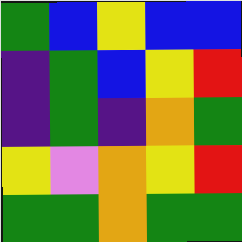[["green", "blue", "yellow", "blue", "blue"], ["indigo", "green", "blue", "yellow", "red"], ["indigo", "green", "indigo", "orange", "green"], ["yellow", "violet", "orange", "yellow", "red"], ["green", "green", "orange", "green", "green"]]